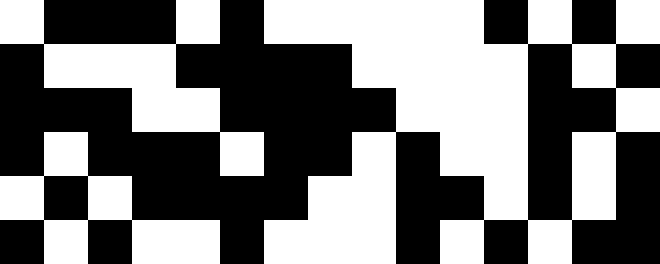[["white", "black", "black", "black", "white", "black", "white", "white", "white", "white", "white", "black", "white", "black", "white"], ["black", "white", "white", "white", "black", "black", "black", "black", "white", "white", "white", "white", "black", "white", "black"], ["black", "black", "black", "white", "white", "black", "black", "black", "black", "white", "white", "white", "black", "black", "white"], ["black", "white", "black", "black", "black", "white", "black", "black", "white", "black", "white", "white", "black", "white", "black"], ["white", "black", "white", "black", "black", "black", "black", "white", "white", "black", "black", "white", "black", "white", "black"], ["black", "white", "black", "white", "white", "black", "white", "white", "white", "black", "white", "black", "white", "black", "black"]]